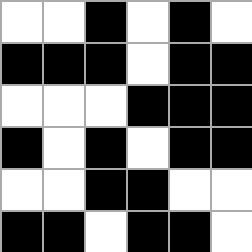[["white", "white", "black", "white", "black", "white"], ["black", "black", "black", "white", "black", "black"], ["white", "white", "white", "black", "black", "black"], ["black", "white", "black", "white", "black", "black"], ["white", "white", "black", "black", "white", "white"], ["black", "black", "white", "black", "black", "white"]]